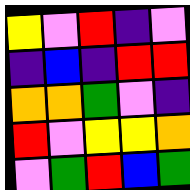[["yellow", "violet", "red", "indigo", "violet"], ["indigo", "blue", "indigo", "red", "red"], ["orange", "orange", "green", "violet", "indigo"], ["red", "violet", "yellow", "yellow", "orange"], ["violet", "green", "red", "blue", "green"]]